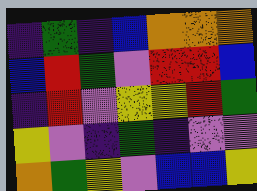[["indigo", "green", "indigo", "blue", "orange", "orange", "orange"], ["blue", "red", "green", "violet", "red", "red", "blue"], ["indigo", "red", "violet", "yellow", "yellow", "red", "green"], ["yellow", "violet", "indigo", "green", "indigo", "violet", "violet"], ["orange", "green", "yellow", "violet", "blue", "blue", "yellow"]]